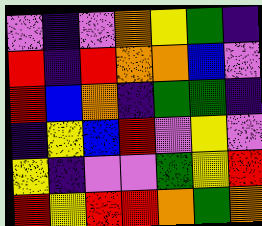[["violet", "indigo", "violet", "orange", "yellow", "green", "indigo"], ["red", "indigo", "red", "orange", "orange", "blue", "violet"], ["red", "blue", "orange", "indigo", "green", "green", "indigo"], ["indigo", "yellow", "blue", "red", "violet", "yellow", "violet"], ["yellow", "indigo", "violet", "violet", "green", "yellow", "red"], ["red", "yellow", "red", "red", "orange", "green", "orange"]]